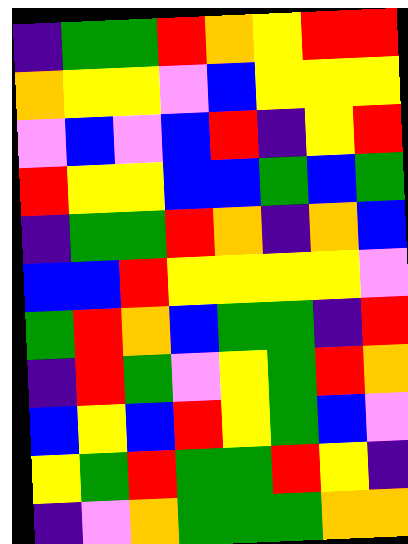[["indigo", "green", "green", "red", "orange", "yellow", "red", "red"], ["orange", "yellow", "yellow", "violet", "blue", "yellow", "yellow", "yellow"], ["violet", "blue", "violet", "blue", "red", "indigo", "yellow", "red"], ["red", "yellow", "yellow", "blue", "blue", "green", "blue", "green"], ["indigo", "green", "green", "red", "orange", "indigo", "orange", "blue"], ["blue", "blue", "red", "yellow", "yellow", "yellow", "yellow", "violet"], ["green", "red", "orange", "blue", "green", "green", "indigo", "red"], ["indigo", "red", "green", "violet", "yellow", "green", "red", "orange"], ["blue", "yellow", "blue", "red", "yellow", "green", "blue", "violet"], ["yellow", "green", "red", "green", "green", "red", "yellow", "indigo"], ["indigo", "violet", "orange", "green", "green", "green", "orange", "orange"]]